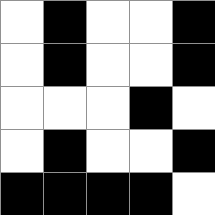[["white", "black", "white", "white", "black"], ["white", "black", "white", "white", "black"], ["white", "white", "white", "black", "white"], ["white", "black", "white", "white", "black"], ["black", "black", "black", "black", "white"]]